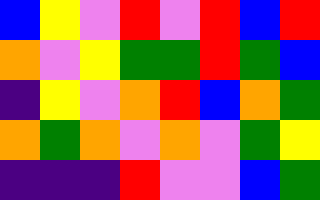[["blue", "yellow", "violet", "red", "violet", "red", "blue", "red"], ["orange", "violet", "yellow", "green", "green", "red", "green", "blue"], ["indigo", "yellow", "violet", "orange", "red", "blue", "orange", "green"], ["orange", "green", "orange", "violet", "orange", "violet", "green", "yellow"], ["indigo", "indigo", "indigo", "red", "violet", "violet", "blue", "green"]]